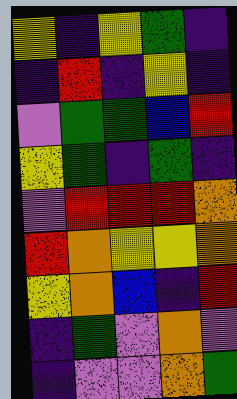[["yellow", "indigo", "yellow", "green", "indigo"], ["indigo", "red", "indigo", "yellow", "indigo"], ["violet", "green", "green", "blue", "red"], ["yellow", "green", "indigo", "green", "indigo"], ["violet", "red", "red", "red", "orange"], ["red", "orange", "yellow", "yellow", "orange"], ["yellow", "orange", "blue", "indigo", "red"], ["indigo", "green", "violet", "orange", "violet"], ["indigo", "violet", "violet", "orange", "green"]]